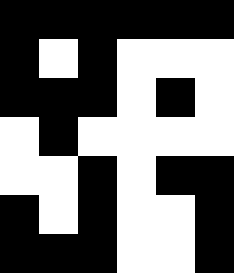[["black", "black", "black", "black", "black", "black"], ["black", "white", "black", "white", "white", "white"], ["black", "black", "black", "white", "black", "white"], ["white", "black", "white", "white", "white", "white"], ["white", "white", "black", "white", "black", "black"], ["black", "white", "black", "white", "white", "black"], ["black", "black", "black", "white", "white", "black"]]